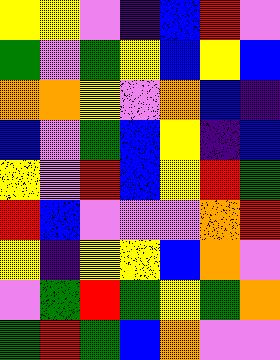[["yellow", "yellow", "violet", "indigo", "blue", "red", "violet"], ["green", "violet", "green", "yellow", "blue", "yellow", "blue"], ["orange", "orange", "yellow", "violet", "orange", "blue", "indigo"], ["blue", "violet", "green", "blue", "yellow", "indigo", "blue"], ["yellow", "violet", "red", "blue", "yellow", "red", "green"], ["red", "blue", "violet", "violet", "violet", "orange", "red"], ["yellow", "indigo", "yellow", "yellow", "blue", "orange", "violet"], ["violet", "green", "red", "green", "yellow", "green", "orange"], ["green", "red", "green", "blue", "orange", "violet", "violet"]]